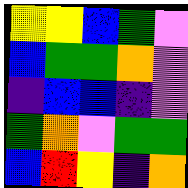[["yellow", "yellow", "blue", "green", "violet"], ["blue", "green", "green", "orange", "violet"], ["indigo", "blue", "blue", "indigo", "violet"], ["green", "orange", "violet", "green", "green"], ["blue", "red", "yellow", "indigo", "orange"]]